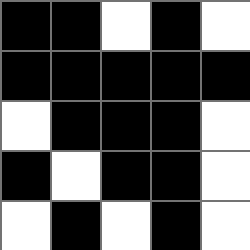[["black", "black", "white", "black", "white"], ["black", "black", "black", "black", "black"], ["white", "black", "black", "black", "white"], ["black", "white", "black", "black", "white"], ["white", "black", "white", "black", "white"]]